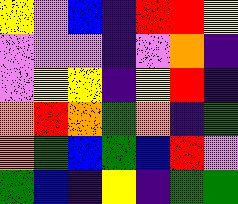[["yellow", "violet", "blue", "indigo", "red", "red", "yellow"], ["violet", "violet", "violet", "indigo", "violet", "orange", "indigo"], ["violet", "yellow", "yellow", "indigo", "yellow", "red", "indigo"], ["orange", "red", "orange", "green", "orange", "indigo", "green"], ["orange", "green", "blue", "green", "blue", "red", "violet"], ["green", "blue", "indigo", "yellow", "indigo", "green", "green"]]